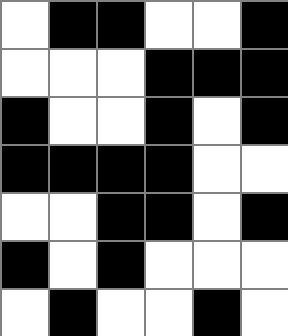[["white", "black", "black", "white", "white", "black"], ["white", "white", "white", "black", "black", "black"], ["black", "white", "white", "black", "white", "black"], ["black", "black", "black", "black", "white", "white"], ["white", "white", "black", "black", "white", "black"], ["black", "white", "black", "white", "white", "white"], ["white", "black", "white", "white", "black", "white"]]